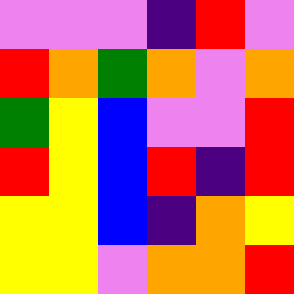[["violet", "violet", "violet", "indigo", "red", "violet"], ["red", "orange", "green", "orange", "violet", "orange"], ["green", "yellow", "blue", "violet", "violet", "red"], ["red", "yellow", "blue", "red", "indigo", "red"], ["yellow", "yellow", "blue", "indigo", "orange", "yellow"], ["yellow", "yellow", "violet", "orange", "orange", "red"]]